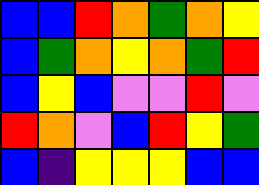[["blue", "blue", "red", "orange", "green", "orange", "yellow"], ["blue", "green", "orange", "yellow", "orange", "green", "red"], ["blue", "yellow", "blue", "violet", "violet", "red", "violet"], ["red", "orange", "violet", "blue", "red", "yellow", "green"], ["blue", "indigo", "yellow", "yellow", "yellow", "blue", "blue"]]